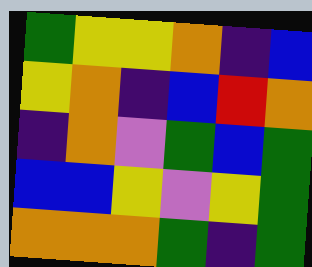[["green", "yellow", "yellow", "orange", "indigo", "blue"], ["yellow", "orange", "indigo", "blue", "red", "orange"], ["indigo", "orange", "violet", "green", "blue", "green"], ["blue", "blue", "yellow", "violet", "yellow", "green"], ["orange", "orange", "orange", "green", "indigo", "green"]]